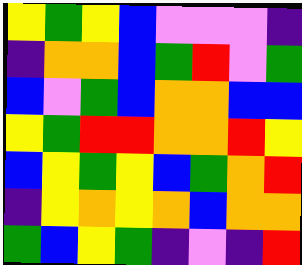[["yellow", "green", "yellow", "blue", "violet", "violet", "violet", "indigo"], ["indigo", "orange", "orange", "blue", "green", "red", "violet", "green"], ["blue", "violet", "green", "blue", "orange", "orange", "blue", "blue"], ["yellow", "green", "red", "red", "orange", "orange", "red", "yellow"], ["blue", "yellow", "green", "yellow", "blue", "green", "orange", "red"], ["indigo", "yellow", "orange", "yellow", "orange", "blue", "orange", "orange"], ["green", "blue", "yellow", "green", "indigo", "violet", "indigo", "red"]]